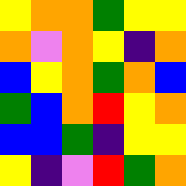[["yellow", "orange", "orange", "green", "yellow", "yellow"], ["orange", "violet", "orange", "yellow", "indigo", "orange"], ["blue", "yellow", "orange", "green", "orange", "blue"], ["green", "blue", "orange", "red", "yellow", "orange"], ["blue", "blue", "green", "indigo", "yellow", "yellow"], ["yellow", "indigo", "violet", "red", "green", "orange"]]